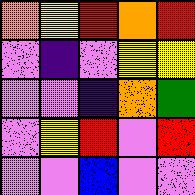[["orange", "yellow", "red", "orange", "red"], ["violet", "indigo", "violet", "yellow", "yellow"], ["violet", "violet", "indigo", "orange", "green"], ["violet", "yellow", "red", "violet", "red"], ["violet", "violet", "blue", "violet", "violet"]]